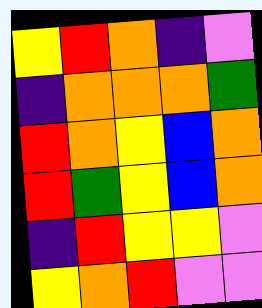[["yellow", "red", "orange", "indigo", "violet"], ["indigo", "orange", "orange", "orange", "green"], ["red", "orange", "yellow", "blue", "orange"], ["red", "green", "yellow", "blue", "orange"], ["indigo", "red", "yellow", "yellow", "violet"], ["yellow", "orange", "red", "violet", "violet"]]